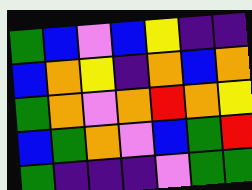[["green", "blue", "violet", "blue", "yellow", "indigo", "indigo"], ["blue", "orange", "yellow", "indigo", "orange", "blue", "orange"], ["green", "orange", "violet", "orange", "red", "orange", "yellow"], ["blue", "green", "orange", "violet", "blue", "green", "red"], ["green", "indigo", "indigo", "indigo", "violet", "green", "green"]]